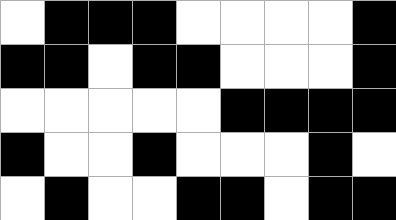[["white", "black", "black", "black", "white", "white", "white", "white", "black"], ["black", "black", "white", "black", "black", "white", "white", "white", "black"], ["white", "white", "white", "white", "white", "black", "black", "black", "black"], ["black", "white", "white", "black", "white", "white", "white", "black", "white"], ["white", "black", "white", "white", "black", "black", "white", "black", "black"]]